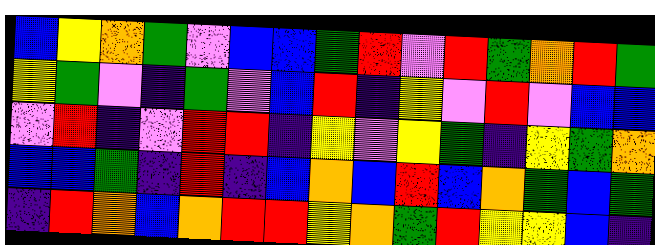[["blue", "yellow", "orange", "green", "violet", "blue", "blue", "green", "red", "violet", "red", "green", "orange", "red", "green"], ["yellow", "green", "violet", "indigo", "green", "violet", "blue", "red", "indigo", "yellow", "violet", "red", "violet", "blue", "blue"], ["violet", "red", "indigo", "violet", "red", "red", "indigo", "yellow", "violet", "yellow", "green", "indigo", "yellow", "green", "orange"], ["blue", "blue", "green", "indigo", "red", "indigo", "blue", "orange", "blue", "red", "blue", "orange", "green", "blue", "green"], ["indigo", "red", "orange", "blue", "orange", "red", "red", "yellow", "orange", "green", "red", "yellow", "yellow", "blue", "indigo"]]